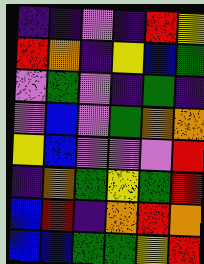[["indigo", "indigo", "violet", "indigo", "red", "yellow"], ["red", "orange", "indigo", "yellow", "blue", "green"], ["violet", "green", "violet", "indigo", "green", "indigo"], ["violet", "blue", "violet", "green", "orange", "orange"], ["yellow", "blue", "violet", "violet", "violet", "red"], ["indigo", "orange", "green", "yellow", "green", "red"], ["blue", "red", "indigo", "orange", "red", "orange"], ["blue", "blue", "green", "green", "yellow", "red"]]